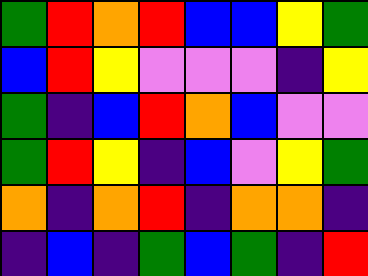[["green", "red", "orange", "red", "blue", "blue", "yellow", "green"], ["blue", "red", "yellow", "violet", "violet", "violet", "indigo", "yellow"], ["green", "indigo", "blue", "red", "orange", "blue", "violet", "violet"], ["green", "red", "yellow", "indigo", "blue", "violet", "yellow", "green"], ["orange", "indigo", "orange", "red", "indigo", "orange", "orange", "indigo"], ["indigo", "blue", "indigo", "green", "blue", "green", "indigo", "red"]]